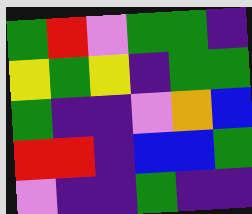[["green", "red", "violet", "green", "green", "indigo"], ["yellow", "green", "yellow", "indigo", "green", "green"], ["green", "indigo", "indigo", "violet", "orange", "blue"], ["red", "red", "indigo", "blue", "blue", "green"], ["violet", "indigo", "indigo", "green", "indigo", "indigo"]]